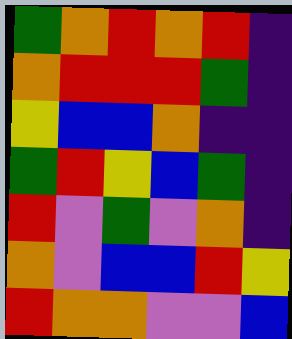[["green", "orange", "red", "orange", "red", "indigo"], ["orange", "red", "red", "red", "green", "indigo"], ["yellow", "blue", "blue", "orange", "indigo", "indigo"], ["green", "red", "yellow", "blue", "green", "indigo"], ["red", "violet", "green", "violet", "orange", "indigo"], ["orange", "violet", "blue", "blue", "red", "yellow"], ["red", "orange", "orange", "violet", "violet", "blue"]]